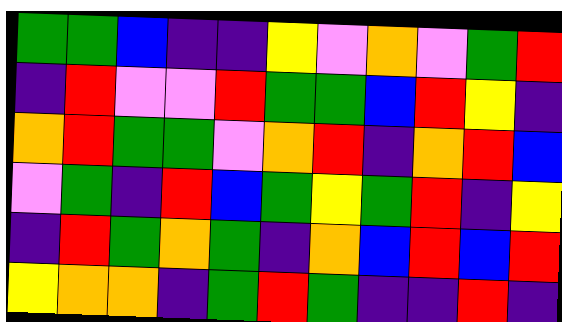[["green", "green", "blue", "indigo", "indigo", "yellow", "violet", "orange", "violet", "green", "red"], ["indigo", "red", "violet", "violet", "red", "green", "green", "blue", "red", "yellow", "indigo"], ["orange", "red", "green", "green", "violet", "orange", "red", "indigo", "orange", "red", "blue"], ["violet", "green", "indigo", "red", "blue", "green", "yellow", "green", "red", "indigo", "yellow"], ["indigo", "red", "green", "orange", "green", "indigo", "orange", "blue", "red", "blue", "red"], ["yellow", "orange", "orange", "indigo", "green", "red", "green", "indigo", "indigo", "red", "indigo"]]